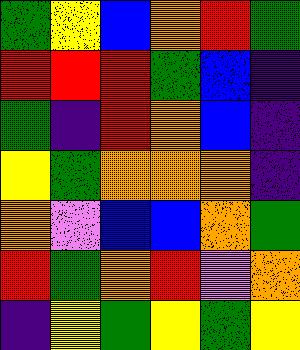[["green", "yellow", "blue", "orange", "red", "green"], ["red", "red", "red", "green", "blue", "indigo"], ["green", "indigo", "red", "orange", "blue", "indigo"], ["yellow", "green", "orange", "orange", "orange", "indigo"], ["orange", "violet", "blue", "blue", "orange", "green"], ["red", "green", "orange", "red", "violet", "orange"], ["indigo", "yellow", "green", "yellow", "green", "yellow"]]